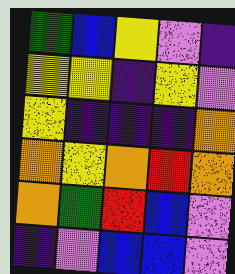[["green", "blue", "yellow", "violet", "indigo"], ["yellow", "yellow", "indigo", "yellow", "violet"], ["yellow", "indigo", "indigo", "indigo", "orange"], ["orange", "yellow", "orange", "red", "orange"], ["orange", "green", "red", "blue", "violet"], ["indigo", "violet", "blue", "blue", "violet"]]